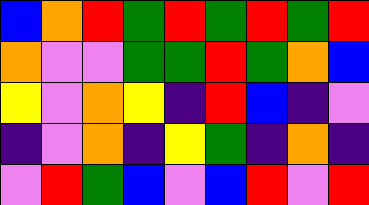[["blue", "orange", "red", "green", "red", "green", "red", "green", "red"], ["orange", "violet", "violet", "green", "green", "red", "green", "orange", "blue"], ["yellow", "violet", "orange", "yellow", "indigo", "red", "blue", "indigo", "violet"], ["indigo", "violet", "orange", "indigo", "yellow", "green", "indigo", "orange", "indigo"], ["violet", "red", "green", "blue", "violet", "blue", "red", "violet", "red"]]